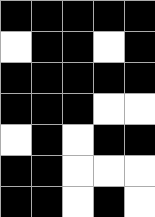[["black", "black", "black", "black", "black"], ["white", "black", "black", "white", "black"], ["black", "black", "black", "black", "black"], ["black", "black", "black", "white", "white"], ["white", "black", "white", "black", "black"], ["black", "black", "white", "white", "white"], ["black", "black", "white", "black", "white"]]